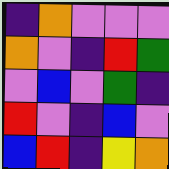[["indigo", "orange", "violet", "violet", "violet"], ["orange", "violet", "indigo", "red", "green"], ["violet", "blue", "violet", "green", "indigo"], ["red", "violet", "indigo", "blue", "violet"], ["blue", "red", "indigo", "yellow", "orange"]]